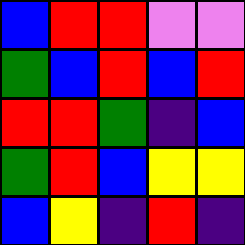[["blue", "red", "red", "violet", "violet"], ["green", "blue", "red", "blue", "red"], ["red", "red", "green", "indigo", "blue"], ["green", "red", "blue", "yellow", "yellow"], ["blue", "yellow", "indigo", "red", "indigo"]]